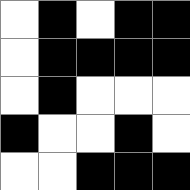[["white", "black", "white", "black", "black"], ["white", "black", "black", "black", "black"], ["white", "black", "white", "white", "white"], ["black", "white", "white", "black", "white"], ["white", "white", "black", "black", "black"]]